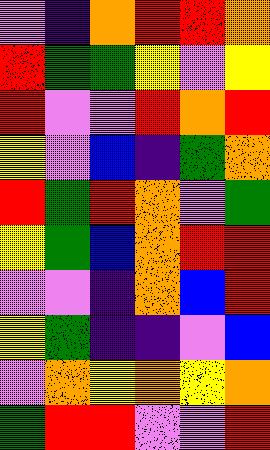[["violet", "indigo", "orange", "red", "red", "orange"], ["red", "green", "green", "yellow", "violet", "yellow"], ["red", "violet", "violet", "red", "orange", "red"], ["yellow", "violet", "blue", "indigo", "green", "orange"], ["red", "green", "red", "orange", "violet", "green"], ["yellow", "green", "blue", "orange", "red", "red"], ["violet", "violet", "indigo", "orange", "blue", "red"], ["yellow", "green", "indigo", "indigo", "violet", "blue"], ["violet", "orange", "yellow", "orange", "yellow", "orange"], ["green", "red", "red", "violet", "violet", "red"]]